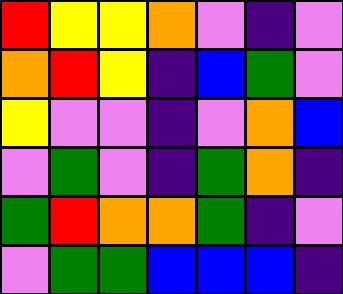[["red", "yellow", "yellow", "orange", "violet", "indigo", "violet"], ["orange", "red", "yellow", "indigo", "blue", "green", "violet"], ["yellow", "violet", "violet", "indigo", "violet", "orange", "blue"], ["violet", "green", "violet", "indigo", "green", "orange", "indigo"], ["green", "red", "orange", "orange", "green", "indigo", "violet"], ["violet", "green", "green", "blue", "blue", "blue", "indigo"]]